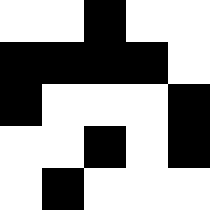[["white", "white", "black", "white", "white"], ["black", "black", "black", "black", "white"], ["black", "white", "white", "white", "black"], ["white", "white", "black", "white", "black"], ["white", "black", "white", "white", "white"]]